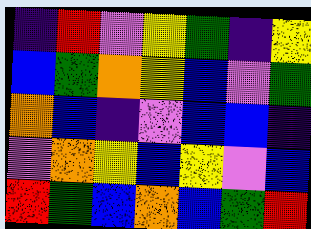[["indigo", "red", "violet", "yellow", "green", "indigo", "yellow"], ["blue", "green", "orange", "yellow", "blue", "violet", "green"], ["orange", "blue", "indigo", "violet", "blue", "blue", "indigo"], ["violet", "orange", "yellow", "blue", "yellow", "violet", "blue"], ["red", "green", "blue", "orange", "blue", "green", "red"]]